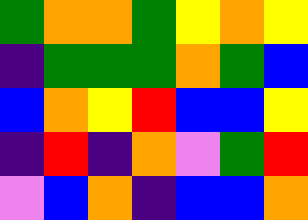[["green", "orange", "orange", "green", "yellow", "orange", "yellow"], ["indigo", "green", "green", "green", "orange", "green", "blue"], ["blue", "orange", "yellow", "red", "blue", "blue", "yellow"], ["indigo", "red", "indigo", "orange", "violet", "green", "red"], ["violet", "blue", "orange", "indigo", "blue", "blue", "orange"]]